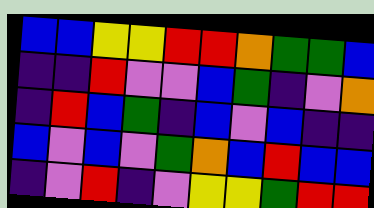[["blue", "blue", "yellow", "yellow", "red", "red", "orange", "green", "green", "blue"], ["indigo", "indigo", "red", "violet", "violet", "blue", "green", "indigo", "violet", "orange"], ["indigo", "red", "blue", "green", "indigo", "blue", "violet", "blue", "indigo", "indigo"], ["blue", "violet", "blue", "violet", "green", "orange", "blue", "red", "blue", "blue"], ["indigo", "violet", "red", "indigo", "violet", "yellow", "yellow", "green", "red", "red"]]